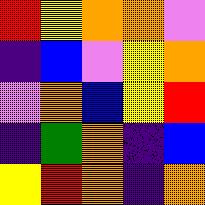[["red", "yellow", "orange", "orange", "violet"], ["indigo", "blue", "violet", "yellow", "orange"], ["violet", "orange", "blue", "yellow", "red"], ["indigo", "green", "orange", "indigo", "blue"], ["yellow", "red", "orange", "indigo", "orange"]]